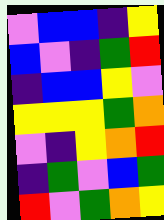[["violet", "blue", "blue", "indigo", "yellow"], ["blue", "violet", "indigo", "green", "red"], ["indigo", "blue", "blue", "yellow", "violet"], ["yellow", "yellow", "yellow", "green", "orange"], ["violet", "indigo", "yellow", "orange", "red"], ["indigo", "green", "violet", "blue", "green"], ["red", "violet", "green", "orange", "yellow"]]